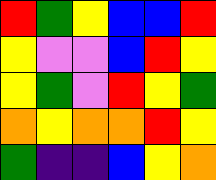[["red", "green", "yellow", "blue", "blue", "red"], ["yellow", "violet", "violet", "blue", "red", "yellow"], ["yellow", "green", "violet", "red", "yellow", "green"], ["orange", "yellow", "orange", "orange", "red", "yellow"], ["green", "indigo", "indigo", "blue", "yellow", "orange"]]